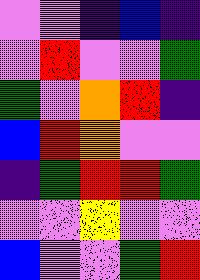[["violet", "violet", "indigo", "blue", "indigo"], ["violet", "red", "violet", "violet", "green"], ["green", "violet", "orange", "red", "indigo"], ["blue", "red", "orange", "violet", "violet"], ["indigo", "green", "red", "red", "green"], ["violet", "violet", "yellow", "violet", "violet"], ["blue", "violet", "violet", "green", "red"]]